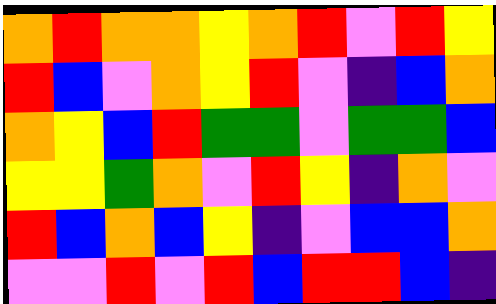[["orange", "red", "orange", "orange", "yellow", "orange", "red", "violet", "red", "yellow"], ["red", "blue", "violet", "orange", "yellow", "red", "violet", "indigo", "blue", "orange"], ["orange", "yellow", "blue", "red", "green", "green", "violet", "green", "green", "blue"], ["yellow", "yellow", "green", "orange", "violet", "red", "yellow", "indigo", "orange", "violet"], ["red", "blue", "orange", "blue", "yellow", "indigo", "violet", "blue", "blue", "orange"], ["violet", "violet", "red", "violet", "red", "blue", "red", "red", "blue", "indigo"]]